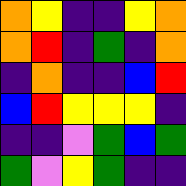[["orange", "yellow", "indigo", "indigo", "yellow", "orange"], ["orange", "red", "indigo", "green", "indigo", "orange"], ["indigo", "orange", "indigo", "indigo", "blue", "red"], ["blue", "red", "yellow", "yellow", "yellow", "indigo"], ["indigo", "indigo", "violet", "green", "blue", "green"], ["green", "violet", "yellow", "green", "indigo", "indigo"]]